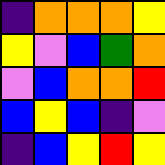[["indigo", "orange", "orange", "orange", "yellow"], ["yellow", "violet", "blue", "green", "orange"], ["violet", "blue", "orange", "orange", "red"], ["blue", "yellow", "blue", "indigo", "violet"], ["indigo", "blue", "yellow", "red", "yellow"]]